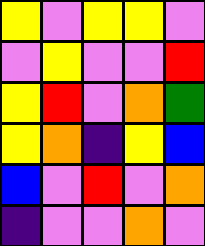[["yellow", "violet", "yellow", "yellow", "violet"], ["violet", "yellow", "violet", "violet", "red"], ["yellow", "red", "violet", "orange", "green"], ["yellow", "orange", "indigo", "yellow", "blue"], ["blue", "violet", "red", "violet", "orange"], ["indigo", "violet", "violet", "orange", "violet"]]